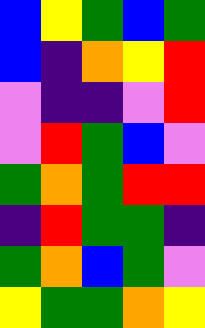[["blue", "yellow", "green", "blue", "green"], ["blue", "indigo", "orange", "yellow", "red"], ["violet", "indigo", "indigo", "violet", "red"], ["violet", "red", "green", "blue", "violet"], ["green", "orange", "green", "red", "red"], ["indigo", "red", "green", "green", "indigo"], ["green", "orange", "blue", "green", "violet"], ["yellow", "green", "green", "orange", "yellow"]]